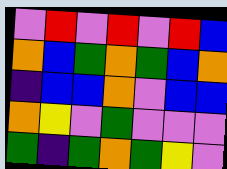[["violet", "red", "violet", "red", "violet", "red", "blue"], ["orange", "blue", "green", "orange", "green", "blue", "orange"], ["indigo", "blue", "blue", "orange", "violet", "blue", "blue"], ["orange", "yellow", "violet", "green", "violet", "violet", "violet"], ["green", "indigo", "green", "orange", "green", "yellow", "violet"]]